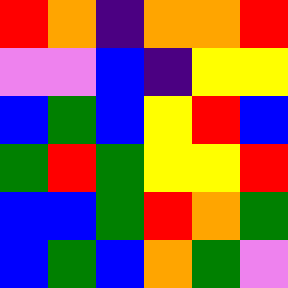[["red", "orange", "indigo", "orange", "orange", "red"], ["violet", "violet", "blue", "indigo", "yellow", "yellow"], ["blue", "green", "blue", "yellow", "red", "blue"], ["green", "red", "green", "yellow", "yellow", "red"], ["blue", "blue", "green", "red", "orange", "green"], ["blue", "green", "blue", "orange", "green", "violet"]]